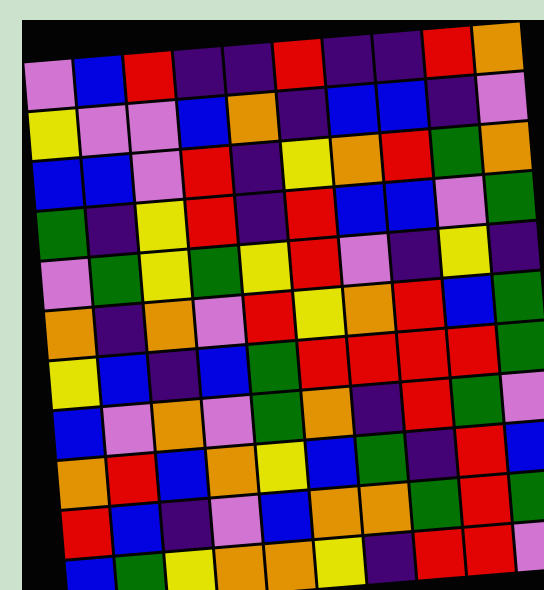[["violet", "blue", "red", "indigo", "indigo", "red", "indigo", "indigo", "red", "orange"], ["yellow", "violet", "violet", "blue", "orange", "indigo", "blue", "blue", "indigo", "violet"], ["blue", "blue", "violet", "red", "indigo", "yellow", "orange", "red", "green", "orange"], ["green", "indigo", "yellow", "red", "indigo", "red", "blue", "blue", "violet", "green"], ["violet", "green", "yellow", "green", "yellow", "red", "violet", "indigo", "yellow", "indigo"], ["orange", "indigo", "orange", "violet", "red", "yellow", "orange", "red", "blue", "green"], ["yellow", "blue", "indigo", "blue", "green", "red", "red", "red", "red", "green"], ["blue", "violet", "orange", "violet", "green", "orange", "indigo", "red", "green", "violet"], ["orange", "red", "blue", "orange", "yellow", "blue", "green", "indigo", "red", "blue"], ["red", "blue", "indigo", "violet", "blue", "orange", "orange", "green", "red", "green"], ["blue", "green", "yellow", "orange", "orange", "yellow", "indigo", "red", "red", "violet"]]